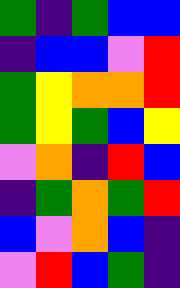[["green", "indigo", "green", "blue", "blue"], ["indigo", "blue", "blue", "violet", "red"], ["green", "yellow", "orange", "orange", "red"], ["green", "yellow", "green", "blue", "yellow"], ["violet", "orange", "indigo", "red", "blue"], ["indigo", "green", "orange", "green", "red"], ["blue", "violet", "orange", "blue", "indigo"], ["violet", "red", "blue", "green", "indigo"]]